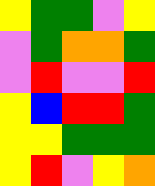[["yellow", "green", "green", "violet", "yellow"], ["violet", "green", "orange", "orange", "green"], ["violet", "red", "violet", "violet", "red"], ["yellow", "blue", "red", "red", "green"], ["yellow", "yellow", "green", "green", "green"], ["yellow", "red", "violet", "yellow", "orange"]]